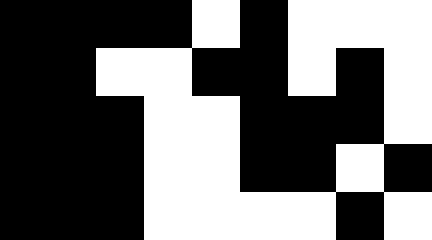[["black", "black", "black", "black", "white", "black", "white", "white", "white"], ["black", "black", "white", "white", "black", "black", "white", "black", "white"], ["black", "black", "black", "white", "white", "black", "black", "black", "white"], ["black", "black", "black", "white", "white", "black", "black", "white", "black"], ["black", "black", "black", "white", "white", "white", "white", "black", "white"]]